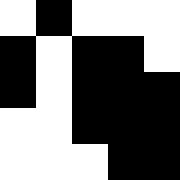[["white", "black", "white", "white", "white"], ["black", "white", "black", "black", "white"], ["black", "white", "black", "black", "black"], ["white", "white", "black", "black", "black"], ["white", "white", "white", "black", "black"]]